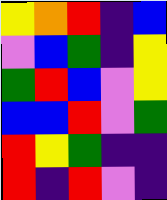[["yellow", "orange", "red", "indigo", "blue"], ["violet", "blue", "green", "indigo", "yellow"], ["green", "red", "blue", "violet", "yellow"], ["blue", "blue", "red", "violet", "green"], ["red", "yellow", "green", "indigo", "indigo"], ["red", "indigo", "red", "violet", "indigo"]]